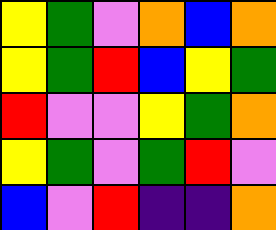[["yellow", "green", "violet", "orange", "blue", "orange"], ["yellow", "green", "red", "blue", "yellow", "green"], ["red", "violet", "violet", "yellow", "green", "orange"], ["yellow", "green", "violet", "green", "red", "violet"], ["blue", "violet", "red", "indigo", "indigo", "orange"]]